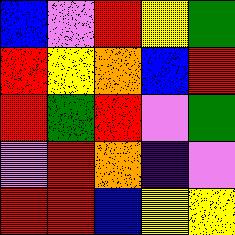[["blue", "violet", "red", "yellow", "green"], ["red", "yellow", "orange", "blue", "red"], ["red", "green", "red", "violet", "green"], ["violet", "red", "orange", "indigo", "violet"], ["red", "red", "blue", "yellow", "yellow"]]